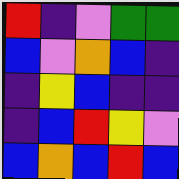[["red", "indigo", "violet", "green", "green"], ["blue", "violet", "orange", "blue", "indigo"], ["indigo", "yellow", "blue", "indigo", "indigo"], ["indigo", "blue", "red", "yellow", "violet"], ["blue", "orange", "blue", "red", "blue"]]